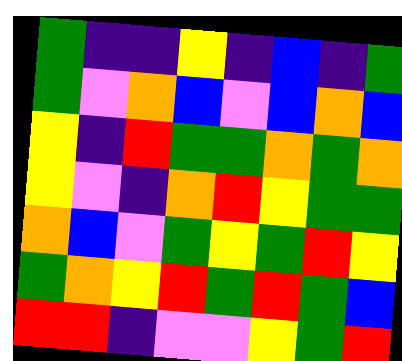[["green", "indigo", "indigo", "yellow", "indigo", "blue", "indigo", "green"], ["green", "violet", "orange", "blue", "violet", "blue", "orange", "blue"], ["yellow", "indigo", "red", "green", "green", "orange", "green", "orange"], ["yellow", "violet", "indigo", "orange", "red", "yellow", "green", "green"], ["orange", "blue", "violet", "green", "yellow", "green", "red", "yellow"], ["green", "orange", "yellow", "red", "green", "red", "green", "blue"], ["red", "red", "indigo", "violet", "violet", "yellow", "green", "red"]]